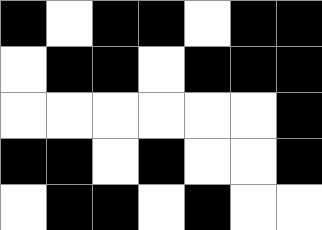[["black", "white", "black", "black", "white", "black", "black"], ["white", "black", "black", "white", "black", "black", "black"], ["white", "white", "white", "white", "white", "white", "black"], ["black", "black", "white", "black", "white", "white", "black"], ["white", "black", "black", "white", "black", "white", "white"]]